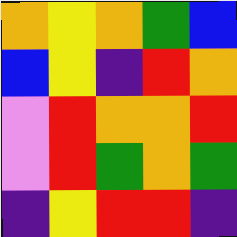[["orange", "yellow", "orange", "green", "blue"], ["blue", "yellow", "indigo", "red", "orange"], ["violet", "red", "orange", "orange", "red"], ["violet", "red", "green", "orange", "green"], ["indigo", "yellow", "red", "red", "indigo"]]